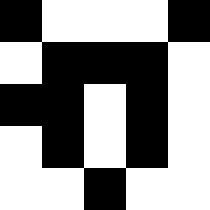[["black", "white", "white", "white", "black"], ["white", "black", "black", "black", "white"], ["black", "black", "white", "black", "white"], ["white", "black", "white", "black", "white"], ["white", "white", "black", "white", "white"]]